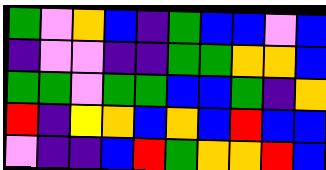[["green", "violet", "orange", "blue", "indigo", "green", "blue", "blue", "violet", "blue"], ["indigo", "violet", "violet", "indigo", "indigo", "green", "green", "orange", "orange", "blue"], ["green", "green", "violet", "green", "green", "blue", "blue", "green", "indigo", "orange"], ["red", "indigo", "yellow", "orange", "blue", "orange", "blue", "red", "blue", "blue"], ["violet", "indigo", "indigo", "blue", "red", "green", "orange", "orange", "red", "blue"]]